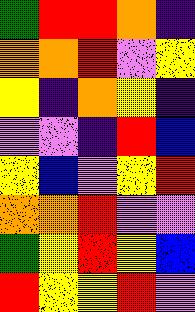[["green", "red", "red", "orange", "indigo"], ["orange", "orange", "red", "violet", "yellow"], ["yellow", "indigo", "orange", "yellow", "indigo"], ["violet", "violet", "indigo", "red", "blue"], ["yellow", "blue", "violet", "yellow", "red"], ["orange", "orange", "red", "violet", "violet"], ["green", "yellow", "red", "yellow", "blue"], ["red", "yellow", "yellow", "red", "violet"]]